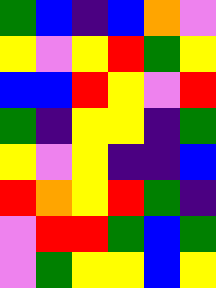[["green", "blue", "indigo", "blue", "orange", "violet"], ["yellow", "violet", "yellow", "red", "green", "yellow"], ["blue", "blue", "red", "yellow", "violet", "red"], ["green", "indigo", "yellow", "yellow", "indigo", "green"], ["yellow", "violet", "yellow", "indigo", "indigo", "blue"], ["red", "orange", "yellow", "red", "green", "indigo"], ["violet", "red", "red", "green", "blue", "green"], ["violet", "green", "yellow", "yellow", "blue", "yellow"]]